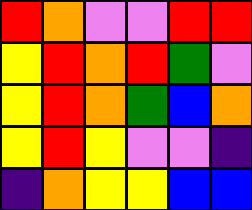[["red", "orange", "violet", "violet", "red", "red"], ["yellow", "red", "orange", "red", "green", "violet"], ["yellow", "red", "orange", "green", "blue", "orange"], ["yellow", "red", "yellow", "violet", "violet", "indigo"], ["indigo", "orange", "yellow", "yellow", "blue", "blue"]]